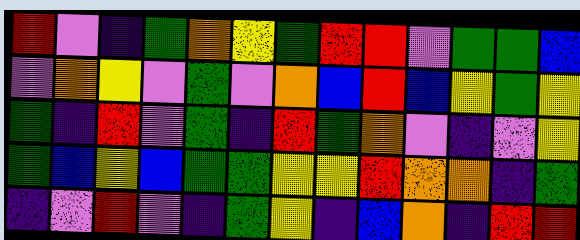[["red", "violet", "indigo", "green", "orange", "yellow", "green", "red", "red", "violet", "green", "green", "blue"], ["violet", "orange", "yellow", "violet", "green", "violet", "orange", "blue", "red", "blue", "yellow", "green", "yellow"], ["green", "indigo", "red", "violet", "green", "indigo", "red", "green", "orange", "violet", "indigo", "violet", "yellow"], ["green", "blue", "yellow", "blue", "green", "green", "yellow", "yellow", "red", "orange", "orange", "indigo", "green"], ["indigo", "violet", "red", "violet", "indigo", "green", "yellow", "indigo", "blue", "orange", "indigo", "red", "red"]]